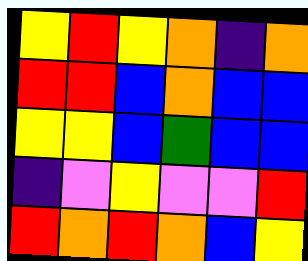[["yellow", "red", "yellow", "orange", "indigo", "orange"], ["red", "red", "blue", "orange", "blue", "blue"], ["yellow", "yellow", "blue", "green", "blue", "blue"], ["indigo", "violet", "yellow", "violet", "violet", "red"], ["red", "orange", "red", "orange", "blue", "yellow"]]